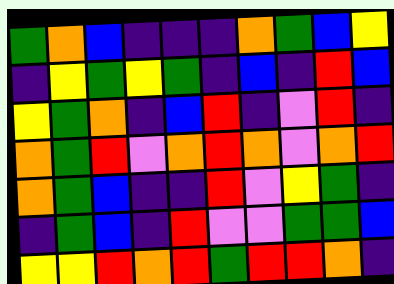[["green", "orange", "blue", "indigo", "indigo", "indigo", "orange", "green", "blue", "yellow"], ["indigo", "yellow", "green", "yellow", "green", "indigo", "blue", "indigo", "red", "blue"], ["yellow", "green", "orange", "indigo", "blue", "red", "indigo", "violet", "red", "indigo"], ["orange", "green", "red", "violet", "orange", "red", "orange", "violet", "orange", "red"], ["orange", "green", "blue", "indigo", "indigo", "red", "violet", "yellow", "green", "indigo"], ["indigo", "green", "blue", "indigo", "red", "violet", "violet", "green", "green", "blue"], ["yellow", "yellow", "red", "orange", "red", "green", "red", "red", "orange", "indigo"]]